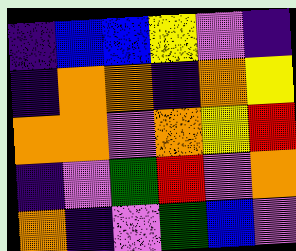[["indigo", "blue", "blue", "yellow", "violet", "indigo"], ["indigo", "orange", "orange", "indigo", "orange", "yellow"], ["orange", "orange", "violet", "orange", "yellow", "red"], ["indigo", "violet", "green", "red", "violet", "orange"], ["orange", "indigo", "violet", "green", "blue", "violet"]]